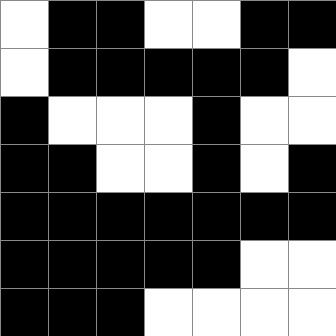[["white", "black", "black", "white", "white", "black", "black"], ["white", "black", "black", "black", "black", "black", "white"], ["black", "white", "white", "white", "black", "white", "white"], ["black", "black", "white", "white", "black", "white", "black"], ["black", "black", "black", "black", "black", "black", "black"], ["black", "black", "black", "black", "black", "white", "white"], ["black", "black", "black", "white", "white", "white", "white"]]